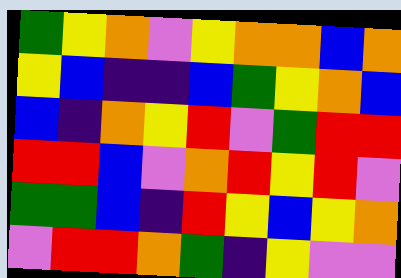[["green", "yellow", "orange", "violet", "yellow", "orange", "orange", "blue", "orange"], ["yellow", "blue", "indigo", "indigo", "blue", "green", "yellow", "orange", "blue"], ["blue", "indigo", "orange", "yellow", "red", "violet", "green", "red", "red"], ["red", "red", "blue", "violet", "orange", "red", "yellow", "red", "violet"], ["green", "green", "blue", "indigo", "red", "yellow", "blue", "yellow", "orange"], ["violet", "red", "red", "orange", "green", "indigo", "yellow", "violet", "violet"]]